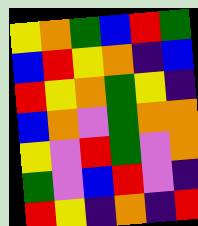[["yellow", "orange", "green", "blue", "red", "green"], ["blue", "red", "yellow", "orange", "indigo", "blue"], ["red", "yellow", "orange", "green", "yellow", "indigo"], ["blue", "orange", "violet", "green", "orange", "orange"], ["yellow", "violet", "red", "green", "violet", "orange"], ["green", "violet", "blue", "red", "violet", "indigo"], ["red", "yellow", "indigo", "orange", "indigo", "red"]]